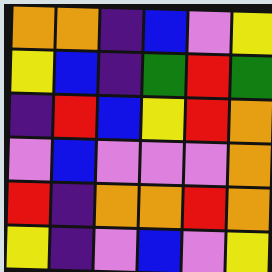[["orange", "orange", "indigo", "blue", "violet", "yellow"], ["yellow", "blue", "indigo", "green", "red", "green"], ["indigo", "red", "blue", "yellow", "red", "orange"], ["violet", "blue", "violet", "violet", "violet", "orange"], ["red", "indigo", "orange", "orange", "red", "orange"], ["yellow", "indigo", "violet", "blue", "violet", "yellow"]]